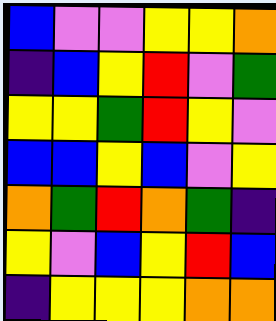[["blue", "violet", "violet", "yellow", "yellow", "orange"], ["indigo", "blue", "yellow", "red", "violet", "green"], ["yellow", "yellow", "green", "red", "yellow", "violet"], ["blue", "blue", "yellow", "blue", "violet", "yellow"], ["orange", "green", "red", "orange", "green", "indigo"], ["yellow", "violet", "blue", "yellow", "red", "blue"], ["indigo", "yellow", "yellow", "yellow", "orange", "orange"]]